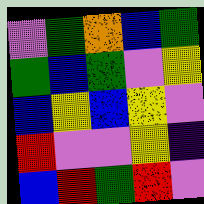[["violet", "green", "orange", "blue", "green"], ["green", "blue", "green", "violet", "yellow"], ["blue", "yellow", "blue", "yellow", "violet"], ["red", "violet", "violet", "yellow", "indigo"], ["blue", "red", "green", "red", "violet"]]